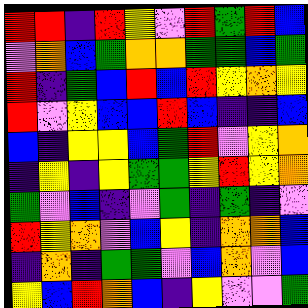[["red", "red", "indigo", "red", "yellow", "violet", "red", "green", "red", "blue"], ["violet", "orange", "blue", "green", "orange", "orange", "green", "green", "blue", "green"], ["red", "indigo", "green", "blue", "red", "blue", "red", "yellow", "orange", "yellow"], ["red", "violet", "yellow", "blue", "blue", "red", "blue", "indigo", "indigo", "blue"], ["blue", "indigo", "yellow", "yellow", "blue", "green", "red", "violet", "yellow", "orange"], ["indigo", "yellow", "indigo", "yellow", "green", "green", "yellow", "red", "yellow", "orange"], ["green", "violet", "blue", "indigo", "violet", "green", "indigo", "green", "indigo", "violet"], ["red", "yellow", "orange", "violet", "blue", "yellow", "indigo", "orange", "orange", "blue"], ["indigo", "orange", "indigo", "green", "green", "violet", "blue", "orange", "violet", "blue"], ["yellow", "blue", "red", "orange", "blue", "indigo", "yellow", "violet", "violet", "green"]]